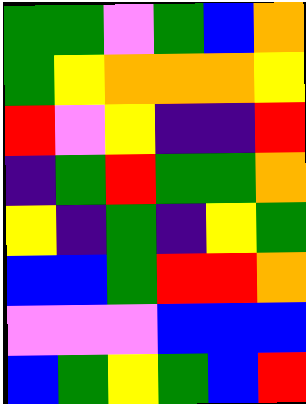[["green", "green", "violet", "green", "blue", "orange"], ["green", "yellow", "orange", "orange", "orange", "yellow"], ["red", "violet", "yellow", "indigo", "indigo", "red"], ["indigo", "green", "red", "green", "green", "orange"], ["yellow", "indigo", "green", "indigo", "yellow", "green"], ["blue", "blue", "green", "red", "red", "orange"], ["violet", "violet", "violet", "blue", "blue", "blue"], ["blue", "green", "yellow", "green", "blue", "red"]]